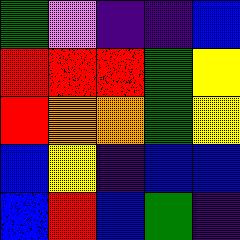[["green", "violet", "indigo", "indigo", "blue"], ["red", "red", "red", "green", "yellow"], ["red", "orange", "orange", "green", "yellow"], ["blue", "yellow", "indigo", "blue", "blue"], ["blue", "red", "blue", "green", "indigo"]]